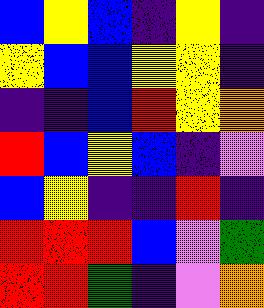[["blue", "yellow", "blue", "indigo", "yellow", "indigo"], ["yellow", "blue", "blue", "yellow", "yellow", "indigo"], ["indigo", "indigo", "blue", "red", "yellow", "orange"], ["red", "blue", "yellow", "blue", "indigo", "violet"], ["blue", "yellow", "indigo", "indigo", "red", "indigo"], ["red", "red", "red", "blue", "violet", "green"], ["red", "red", "green", "indigo", "violet", "orange"]]